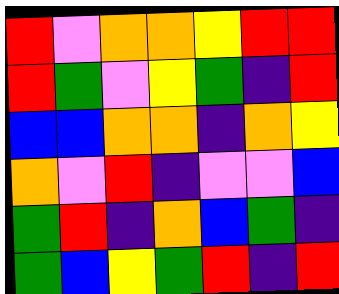[["red", "violet", "orange", "orange", "yellow", "red", "red"], ["red", "green", "violet", "yellow", "green", "indigo", "red"], ["blue", "blue", "orange", "orange", "indigo", "orange", "yellow"], ["orange", "violet", "red", "indigo", "violet", "violet", "blue"], ["green", "red", "indigo", "orange", "blue", "green", "indigo"], ["green", "blue", "yellow", "green", "red", "indigo", "red"]]